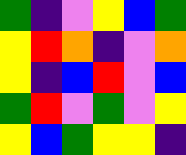[["green", "indigo", "violet", "yellow", "blue", "green"], ["yellow", "red", "orange", "indigo", "violet", "orange"], ["yellow", "indigo", "blue", "red", "violet", "blue"], ["green", "red", "violet", "green", "violet", "yellow"], ["yellow", "blue", "green", "yellow", "yellow", "indigo"]]